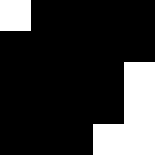[["white", "black", "black", "black", "black"], ["black", "black", "black", "black", "black"], ["black", "black", "black", "black", "white"], ["black", "black", "black", "black", "white"], ["black", "black", "black", "white", "white"]]